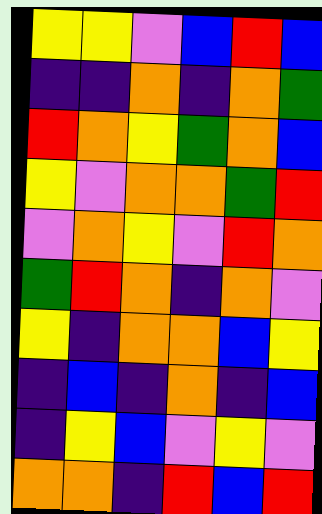[["yellow", "yellow", "violet", "blue", "red", "blue"], ["indigo", "indigo", "orange", "indigo", "orange", "green"], ["red", "orange", "yellow", "green", "orange", "blue"], ["yellow", "violet", "orange", "orange", "green", "red"], ["violet", "orange", "yellow", "violet", "red", "orange"], ["green", "red", "orange", "indigo", "orange", "violet"], ["yellow", "indigo", "orange", "orange", "blue", "yellow"], ["indigo", "blue", "indigo", "orange", "indigo", "blue"], ["indigo", "yellow", "blue", "violet", "yellow", "violet"], ["orange", "orange", "indigo", "red", "blue", "red"]]